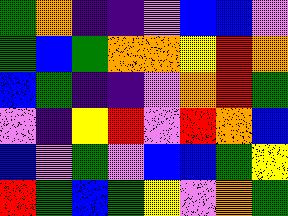[["green", "orange", "indigo", "indigo", "violet", "blue", "blue", "violet"], ["green", "blue", "green", "orange", "orange", "yellow", "red", "orange"], ["blue", "green", "indigo", "indigo", "violet", "orange", "red", "green"], ["violet", "indigo", "yellow", "red", "violet", "red", "orange", "blue"], ["blue", "violet", "green", "violet", "blue", "blue", "green", "yellow"], ["red", "green", "blue", "green", "yellow", "violet", "orange", "green"]]